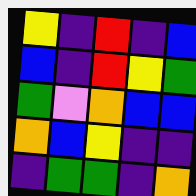[["yellow", "indigo", "red", "indigo", "blue"], ["blue", "indigo", "red", "yellow", "green"], ["green", "violet", "orange", "blue", "blue"], ["orange", "blue", "yellow", "indigo", "indigo"], ["indigo", "green", "green", "indigo", "orange"]]